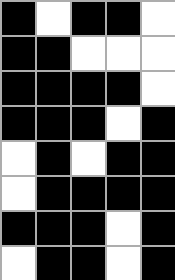[["black", "white", "black", "black", "white"], ["black", "black", "white", "white", "white"], ["black", "black", "black", "black", "white"], ["black", "black", "black", "white", "black"], ["white", "black", "white", "black", "black"], ["white", "black", "black", "black", "black"], ["black", "black", "black", "white", "black"], ["white", "black", "black", "white", "black"]]